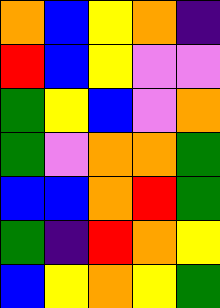[["orange", "blue", "yellow", "orange", "indigo"], ["red", "blue", "yellow", "violet", "violet"], ["green", "yellow", "blue", "violet", "orange"], ["green", "violet", "orange", "orange", "green"], ["blue", "blue", "orange", "red", "green"], ["green", "indigo", "red", "orange", "yellow"], ["blue", "yellow", "orange", "yellow", "green"]]